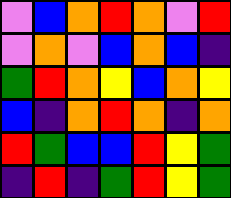[["violet", "blue", "orange", "red", "orange", "violet", "red"], ["violet", "orange", "violet", "blue", "orange", "blue", "indigo"], ["green", "red", "orange", "yellow", "blue", "orange", "yellow"], ["blue", "indigo", "orange", "red", "orange", "indigo", "orange"], ["red", "green", "blue", "blue", "red", "yellow", "green"], ["indigo", "red", "indigo", "green", "red", "yellow", "green"]]